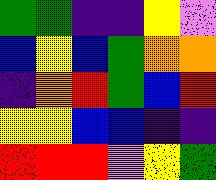[["green", "green", "indigo", "indigo", "yellow", "violet"], ["blue", "yellow", "blue", "green", "orange", "orange"], ["indigo", "orange", "red", "green", "blue", "red"], ["yellow", "yellow", "blue", "blue", "indigo", "indigo"], ["red", "red", "red", "violet", "yellow", "green"]]